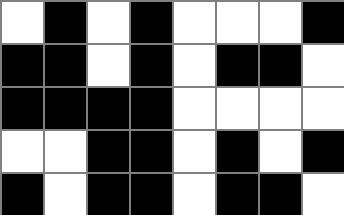[["white", "black", "white", "black", "white", "white", "white", "black"], ["black", "black", "white", "black", "white", "black", "black", "white"], ["black", "black", "black", "black", "white", "white", "white", "white"], ["white", "white", "black", "black", "white", "black", "white", "black"], ["black", "white", "black", "black", "white", "black", "black", "white"]]